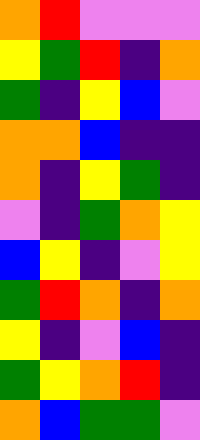[["orange", "red", "violet", "violet", "violet"], ["yellow", "green", "red", "indigo", "orange"], ["green", "indigo", "yellow", "blue", "violet"], ["orange", "orange", "blue", "indigo", "indigo"], ["orange", "indigo", "yellow", "green", "indigo"], ["violet", "indigo", "green", "orange", "yellow"], ["blue", "yellow", "indigo", "violet", "yellow"], ["green", "red", "orange", "indigo", "orange"], ["yellow", "indigo", "violet", "blue", "indigo"], ["green", "yellow", "orange", "red", "indigo"], ["orange", "blue", "green", "green", "violet"]]